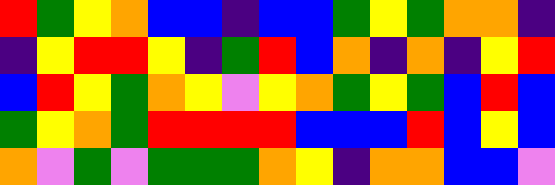[["red", "green", "yellow", "orange", "blue", "blue", "indigo", "blue", "blue", "green", "yellow", "green", "orange", "orange", "indigo"], ["indigo", "yellow", "red", "red", "yellow", "indigo", "green", "red", "blue", "orange", "indigo", "orange", "indigo", "yellow", "red"], ["blue", "red", "yellow", "green", "orange", "yellow", "violet", "yellow", "orange", "green", "yellow", "green", "blue", "red", "blue"], ["green", "yellow", "orange", "green", "red", "red", "red", "red", "blue", "blue", "blue", "red", "blue", "yellow", "blue"], ["orange", "violet", "green", "violet", "green", "green", "green", "orange", "yellow", "indigo", "orange", "orange", "blue", "blue", "violet"]]